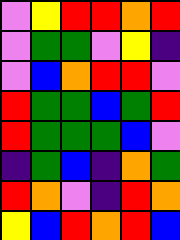[["violet", "yellow", "red", "red", "orange", "red"], ["violet", "green", "green", "violet", "yellow", "indigo"], ["violet", "blue", "orange", "red", "red", "violet"], ["red", "green", "green", "blue", "green", "red"], ["red", "green", "green", "green", "blue", "violet"], ["indigo", "green", "blue", "indigo", "orange", "green"], ["red", "orange", "violet", "indigo", "red", "orange"], ["yellow", "blue", "red", "orange", "red", "blue"]]